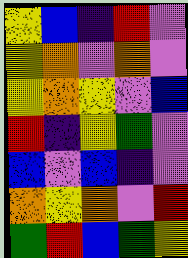[["yellow", "blue", "indigo", "red", "violet"], ["yellow", "orange", "violet", "orange", "violet"], ["yellow", "orange", "yellow", "violet", "blue"], ["red", "indigo", "yellow", "green", "violet"], ["blue", "violet", "blue", "indigo", "violet"], ["orange", "yellow", "orange", "violet", "red"], ["green", "red", "blue", "green", "yellow"]]